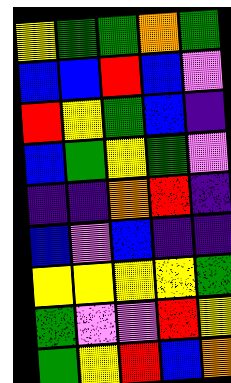[["yellow", "green", "green", "orange", "green"], ["blue", "blue", "red", "blue", "violet"], ["red", "yellow", "green", "blue", "indigo"], ["blue", "green", "yellow", "green", "violet"], ["indigo", "indigo", "orange", "red", "indigo"], ["blue", "violet", "blue", "indigo", "indigo"], ["yellow", "yellow", "yellow", "yellow", "green"], ["green", "violet", "violet", "red", "yellow"], ["green", "yellow", "red", "blue", "orange"]]